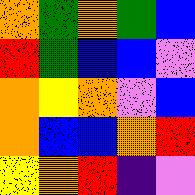[["orange", "green", "orange", "green", "blue"], ["red", "green", "blue", "blue", "violet"], ["orange", "yellow", "orange", "violet", "blue"], ["orange", "blue", "blue", "orange", "red"], ["yellow", "orange", "red", "indigo", "violet"]]